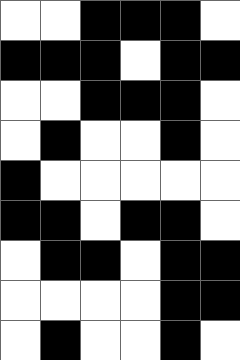[["white", "white", "black", "black", "black", "white"], ["black", "black", "black", "white", "black", "black"], ["white", "white", "black", "black", "black", "white"], ["white", "black", "white", "white", "black", "white"], ["black", "white", "white", "white", "white", "white"], ["black", "black", "white", "black", "black", "white"], ["white", "black", "black", "white", "black", "black"], ["white", "white", "white", "white", "black", "black"], ["white", "black", "white", "white", "black", "white"]]